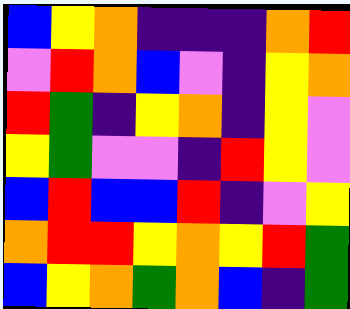[["blue", "yellow", "orange", "indigo", "indigo", "indigo", "orange", "red"], ["violet", "red", "orange", "blue", "violet", "indigo", "yellow", "orange"], ["red", "green", "indigo", "yellow", "orange", "indigo", "yellow", "violet"], ["yellow", "green", "violet", "violet", "indigo", "red", "yellow", "violet"], ["blue", "red", "blue", "blue", "red", "indigo", "violet", "yellow"], ["orange", "red", "red", "yellow", "orange", "yellow", "red", "green"], ["blue", "yellow", "orange", "green", "orange", "blue", "indigo", "green"]]